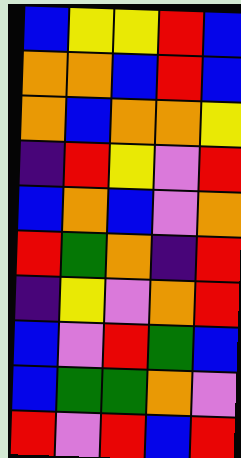[["blue", "yellow", "yellow", "red", "blue"], ["orange", "orange", "blue", "red", "blue"], ["orange", "blue", "orange", "orange", "yellow"], ["indigo", "red", "yellow", "violet", "red"], ["blue", "orange", "blue", "violet", "orange"], ["red", "green", "orange", "indigo", "red"], ["indigo", "yellow", "violet", "orange", "red"], ["blue", "violet", "red", "green", "blue"], ["blue", "green", "green", "orange", "violet"], ["red", "violet", "red", "blue", "red"]]